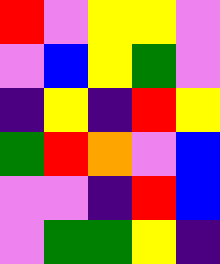[["red", "violet", "yellow", "yellow", "violet"], ["violet", "blue", "yellow", "green", "violet"], ["indigo", "yellow", "indigo", "red", "yellow"], ["green", "red", "orange", "violet", "blue"], ["violet", "violet", "indigo", "red", "blue"], ["violet", "green", "green", "yellow", "indigo"]]